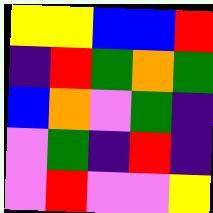[["yellow", "yellow", "blue", "blue", "red"], ["indigo", "red", "green", "orange", "green"], ["blue", "orange", "violet", "green", "indigo"], ["violet", "green", "indigo", "red", "indigo"], ["violet", "red", "violet", "violet", "yellow"]]